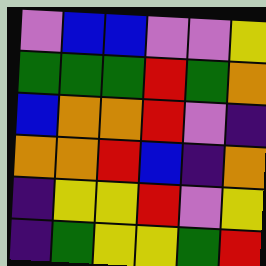[["violet", "blue", "blue", "violet", "violet", "yellow"], ["green", "green", "green", "red", "green", "orange"], ["blue", "orange", "orange", "red", "violet", "indigo"], ["orange", "orange", "red", "blue", "indigo", "orange"], ["indigo", "yellow", "yellow", "red", "violet", "yellow"], ["indigo", "green", "yellow", "yellow", "green", "red"]]